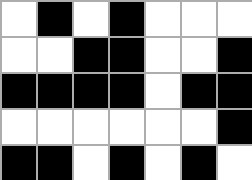[["white", "black", "white", "black", "white", "white", "white"], ["white", "white", "black", "black", "white", "white", "black"], ["black", "black", "black", "black", "white", "black", "black"], ["white", "white", "white", "white", "white", "white", "black"], ["black", "black", "white", "black", "white", "black", "white"]]